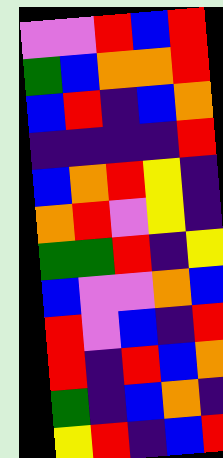[["violet", "violet", "red", "blue", "red"], ["green", "blue", "orange", "orange", "red"], ["blue", "red", "indigo", "blue", "orange"], ["indigo", "indigo", "indigo", "indigo", "red"], ["blue", "orange", "red", "yellow", "indigo"], ["orange", "red", "violet", "yellow", "indigo"], ["green", "green", "red", "indigo", "yellow"], ["blue", "violet", "violet", "orange", "blue"], ["red", "violet", "blue", "indigo", "red"], ["red", "indigo", "red", "blue", "orange"], ["green", "indigo", "blue", "orange", "indigo"], ["yellow", "red", "indigo", "blue", "red"]]